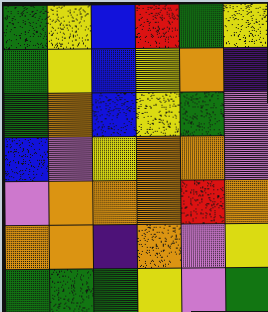[["green", "yellow", "blue", "red", "green", "yellow"], ["green", "yellow", "blue", "yellow", "orange", "indigo"], ["green", "orange", "blue", "yellow", "green", "violet"], ["blue", "violet", "yellow", "orange", "orange", "violet"], ["violet", "orange", "orange", "orange", "red", "orange"], ["orange", "orange", "indigo", "orange", "violet", "yellow"], ["green", "green", "green", "yellow", "violet", "green"]]